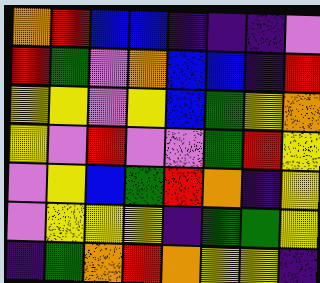[["orange", "red", "blue", "blue", "indigo", "indigo", "indigo", "violet"], ["red", "green", "violet", "orange", "blue", "blue", "indigo", "red"], ["yellow", "yellow", "violet", "yellow", "blue", "green", "yellow", "orange"], ["yellow", "violet", "red", "violet", "violet", "green", "red", "yellow"], ["violet", "yellow", "blue", "green", "red", "orange", "indigo", "yellow"], ["violet", "yellow", "yellow", "yellow", "indigo", "green", "green", "yellow"], ["indigo", "green", "orange", "red", "orange", "yellow", "yellow", "indigo"]]